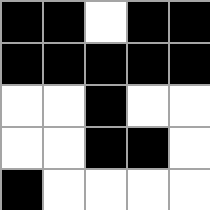[["black", "black", "white", "black", "black"], ["black", "black", "black", "black", "black"], ["white", "white", "black", "white", "white"], ["white", "white", "black", "black", "white"], ["black", "white", "white", "white", "white"]]